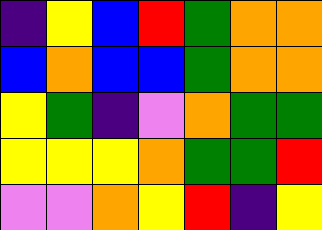[["indigo", "yellow", "blue", "red", "green", "orange", "orange"], ["blue", "orange", "blue", "blue", "green", "orange", "orange"], ["yellow", "green", "indigo", "violet", "orange", "green", "green"], ["yellow", "yellow", "yellow", "orange", "green", "green", "red"], ["violet", "violet", "orange", "yellow", "red", "indigo", "yellow"]]